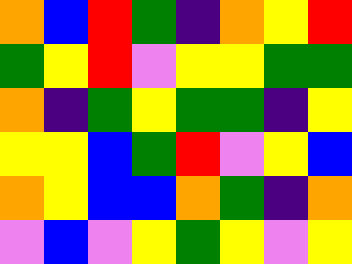[["orange", "blue", "red", "green", "indigo", "orange", "yellow", "red"], ["green", "yellow", "red", "violet", "yellow", "yellow", "green", "green"], ["orange", "indigo", "green", "yellow", "green", "green", "indigo", "yellow"], ["yellow", "yellow", "blue", "green", "red", "violet", "yellow", "blue"], ["orange", "yellow", "blue", "blue", "orange", "green", "indigo", "orange"], ["violet", "blue", "violet", "yellow", "green", "yellow", "violet", "yellow"]]